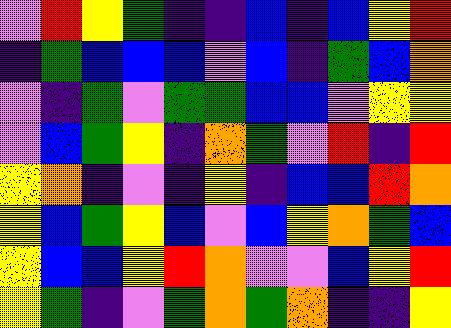[["violet", "red", "yellow", "green", "indigo", "indigo", "blue", "indigo", "blue", "yellow", "red"], ["indigo", "green", "blue", "blue", "blue", "violet", "blue", "indigo", "green", "blue", "orange"], ["violet", "indigo", "green", "violet", "green", "green", "blue", "blue", "violet", "yellow", "yellow"], ["violet", "blue", "green", "yellow", "indigo", "orange", "green", "violet", "red", "indigo", "red"], ["yellow", "orange", "indigo", "violet", "indigo", "yellow", "indigo", "blue", "blue", "red", "orange"], ["yellow", "blue", "green", "yellow", "blue", "violet", "blue", "yellow", "orange", "green", "blue"], ["yellow", "blue", "blue", "yellow", "red", "orange", "violet", "violet", "blue", "yellow", "red"], ["yellow", "green", "indigo", "violet", "green", "orange", "green", "orange", "indigo", "indigo", "yellow"]]